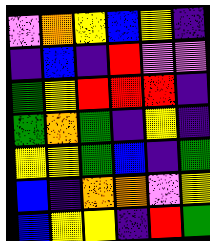[["violet", "orange", "yellow", "blue", "yellow", "indigo"], ["indigo", "blue", "indigo", "red", "violet", "violet"], ["green", "yellow", "red", "red", "red", "indigo"], ["green", "orange", "green", "indigo", "yellow", "indigo"], ["yellow", "yellow", "green", "blue", "indigo", "green"], ["blue", "indigo", "orange", "orange", "violet", "yellow"], ["blue", "yellow", "yellow", "indigo", "red", "green"]]